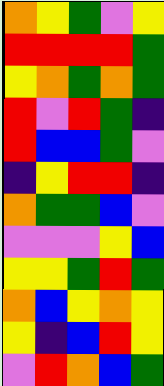[["orange", "yellow", "green", "violet", "yellow"], ["red", "red", "red", "red", "green"], ["yellow", "orange", "green", "orange", "green"], ["red", "violet", "red", "green", "indigo"], ["red", "blue", "blue", "green", "violet"], ["indigo", "yellow", "red", "red", "indigo"], ["orange", "green", "green", "blue", "violet"], ["violet", "violet", "violet", "yellow", "blue"], ["yellow", "yellow", "green", "red", "green"], ["orange", "blue", "yellow", "orange", "yellow"], ["yellow", "indigo", "blue", "red", "yellow"], ["violet", "red", "orange", "blue", "green"]]